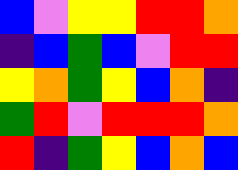[["blue", "violet", "yellow", "yellow", "red", "red", "orange"], ["indigo", "blue", "green", "blue", "violet", "red", "red"], ["yellow", "orange", "green", "yellow", "blue", "orange", "indigo"], ["green", "red", "violet", "red", "red", "red", "orange"], ["red", "indigo", "green", "yellow", "blue", "orange", "blue"]]